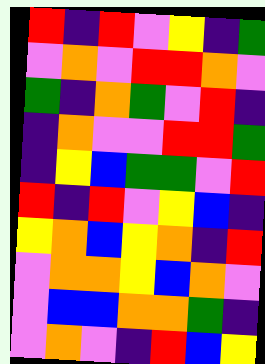[["red", "indigo", "red", "violet", "yellow", "indigo", "green"], ["violet", "orange", "violet", "red", "red", "orange", "violet"], ["green", "indigo", "orange", "green", "violet", "red", "indigo"], ["indigo", "orange", "violet", "violet", "red", "red", "green"], ["indigo", "yellow", "blue", "green", "green", "violet", "red"], ["red", "indigo", "red", "violet", "yellow", "blue", "indigo"], ["yellow", "orange", "blue", "yellow", "orange", "indigo", "red"], ["violet", "orange", "orange", "yellow", "blue", "orange", "violet"], ["violet", "blue", "blue", "orange", "orange", "green", "indigo"], ["violet", "orange", "violet", "indigo", "red", "blue", "yellow"]]